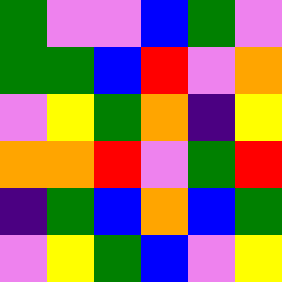[["green", "violet", "violet", "blue", "green", "violet"], ["green", "green", "blue", "red", "violet", "orange"], ["violet", "yellow", "green", "orange", "indigo", "yellow"], ["orange", "orange", "red", "violet", "green", "red"], ["indigo", "green", "blue", "orange", "blue", "green"], ["violet", "yellow", "green", "blue", "violet", "yellow"]]